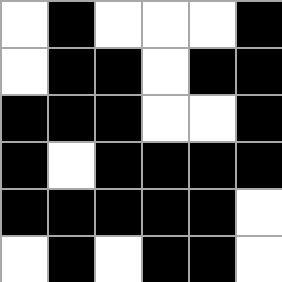[["white", "black", "white", "white", "white", "black"], ["white", "black", "black", "white", "black", "black"], ["black", "black", "black", "white", "white", "black"], ["black", "white", "black", "black", "black", "black"], ["black", "black", "black", "black", "black", "white"], ["white", "black", "white", "black", "black", "white"]]